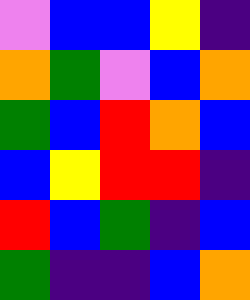[["violet", "blue", "blue", "yellow", "indigo"], ["orange", "green", "violet", "blue", "orange"], ["green", "blue", "red", "orange", "blue"], ["blue", "yellow", "red", "red", "indigo"], ["red", "blue", "green", "indigo", "blue"], ["green", "indigo", "indigo", "blue", "orange"]]